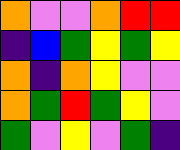[["orange", "violet", "violet", "orange", "red", "red"], ["indigo", "blue", "green", "yellow", "green", "yellow"], ["orange", "indigo", "orange", "yellow", "violet", "violet"], ["orange", "green", "red", "green", "yellow", "violet"], ["green", "violet", "yellow", "violet", "green", "indigo"]]